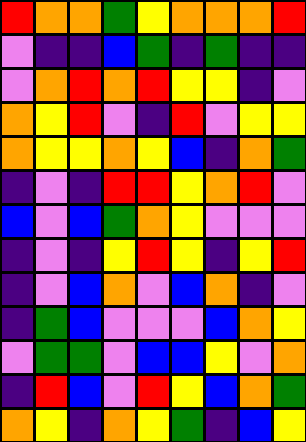[["red", "orange", "orange", "green", "yellow", "orange", "orange", "orange", "red"], ["violet", "indigo", "indigo", "blue", "green", "indigo", "green", "indigo", "indigo"], ["violet", "orange", "red", "orange", "red", "yellow", "yellow", "indigo", "violet"], ["orange", "yellow", "red", "violet", "indigo", "red", "violet", "yellow", "yellow"], ["orange", "yellow", "yellow", "orange", "yellow", "blue", "indigo", "orange", "green"], ["indigo", "violet", "indigo", "red", "red", "yellow", "orange", "red", "violet"], ["blue", "violet", "blue", "green", "orange", "yellow", "violet", "violet", "violet"], ["indigo", "violet", "indigo", "yellow", "red", "yellow", "indigo", "yellow", "red"], ["indigo", "violet", "blue", "orange", "violet", "blue", "orange", "indigo", "violet"], ["indigo", "green", "blue", "violet", "violet", "violet", "blue", "orange", "yellow"], ["violet", "green", "green", "violet", "blue", "blue", "yellow", "violet", "orange"], ["indigo", "red", "blue", "violet", "red", "yellow", "blue", "orange", "green"], ["orange", "yellow", "indigo", "orange", "yellow", "green", "indigo", "blue", "yellow"]]